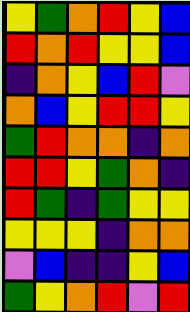[["yellow", "green", "orange", "red", "yellow", "blue"], ["red", "orange", "red", "yellow", "yellow", "blue"], ["indigo", "orange", "yellow", "blue", "red", "violet"], ["orange", "blue", "yellow", "red", "red", "yellow"], ["green", "red", "orange", "orange", "indigo", "orange"], ["red", "red", "yellow", "green", "orange", "indigo"], ["red", "green", "indigo", "green", "yellow", "yellow"], ["yellow", "yellow", "yellow", "indigo", "orange", "orange"], ["violet", "blue", "indigo", "indigo", "yellow", "blue"], ["green", "yellow", "orange", "red", "violet", "red"]]